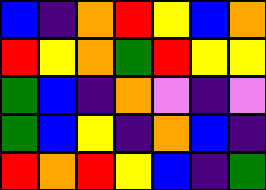[["blue", "indigo", "orange", "red", "yellow", "blue", "orange"], ["red", "yellow", "orange", "green", "red", "yellow", "yellow"], ["green", "blue", "indigo", "orange", "violet", "indigo", "violet"], ["green", "blue", "yellow", "indigo", "orange", "blue", "indigo"], ["red", "orange", "red", "yellow", "blue", "indigo", "green"]]